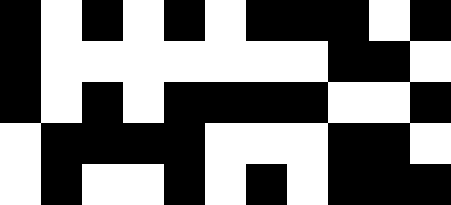[["black", "white", "black", "white", "black", "white", "black", "black", "black", "white", "black"], ["black", "white", "white", "white", "white", "white", "white", "white", "black", "black", "white"], ["black", "white", "black", "white", "black", "black", "black", "black", "white", "white", "black"], ["white", "black", "black", "black", "black", "white", "white", "white", "black", "black", "white"], ["white", "black", "white", "white", "black", "white", "black", "white", "black", "black", "black"]]